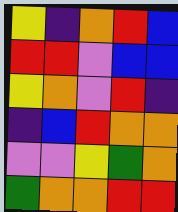[["yellow", "indigo", "orange", "red", "blue"], ["red", "red", "violet", "blue", "blue"], ["yellow", "orange", "violet", "red", "indigo"], ["indigo", "blue", "red", "orange", "orange"], ["violet", "violet", "yellow", "green", "orange"], ["green", "orange", "orange", "red", "red"]]